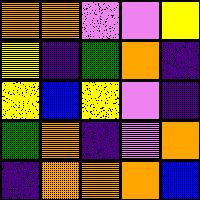[["orange", "orange", "violet", "violet", "yellow"], ["yellow", "indigo", "green", "orange", "indigo"], ["yellow", "blue", "yellow", "violet", "indigo"], ["green", "orange", "indigo", "violet", "orange"], ["indigo", "orange", "orange", "orange", "blue"]]